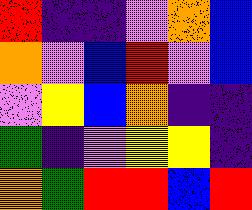[["red", "indigo", "indigo", "violet", "orange", "blue"], ["orange", "violet", "blue", "red", "violet", "blue"], ["violet", "yellow", "blue", "orange", "indigo", "indigo"], ["green", "indigo", "violet", "yellow", "yellow", "indigo"], ["orange", "green", "red", "red", "blue", "red"]]